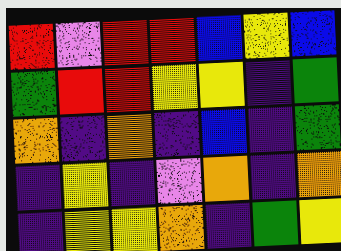[["red", "violet", "red", "red", "blue", "yellow", "blue"], ["green", "red", "red", "yellow", "yellow", "indigo", "green"], ["orange", "indigo", "orange", "indigo", "blue", "indigo", "green"], ["indigo", "yellow", "indigo", "violet", "orange", "indigo", "orange"], ["indigo", "yellow", "yellow", "orange", "indigo", "green", "yellow"]]